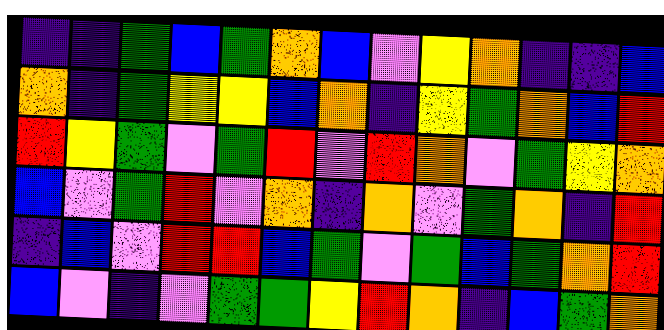[["indigo", "indigo", "green", "blue", "green", "orange", "blue", "violet", "yellow", "orange", "indigo", "indigo", "blue"], ["orange", "indigo", "green", "yellow", "yellow", "blue", "orange", "indigo", "yellow", "green", "orange", "blue", "red"], ["red", "yellow", "green", "violet", "green", "red", "violet", "red", "orange", "violet", "green", "yellow", "orange"], ["blue", "violet", "green", "red", "violet", "orange", "indigo", "orange", "violet", "green", "orange", "indigo", "red"], ["indigo", "blue", "violet", "red", "red", "blue", "green", "violet", "green", "blue", "green", "orange", "red"], ["blue", "violet", "indigo", "violet", "green", "green", "yellow", "red", "orange", "indigo", "blue", "green", "orange"]]